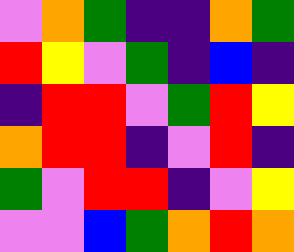[["violet", "orange", "green", "indigo", "indigo", "orange", "green"], ["red", "yellow", "violet", "green", "indigo", "blue", "indigo"], ["indigo", "red", "red", "violet", "green", "red", "yellow"], ["orange", "red", "red", "indigo", "violet", "red", "indigo"], ["green", "violet", "red", "red", "indigo", "violet", "yellow"], ["violet", "violet", "blue", "green", "orange", "red", "orange"]]